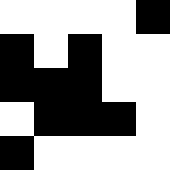[["white", "white", "white", "white", "black"], ["black", "white", "black", "white", "white"], ["black", "black", "black", "white", "white"], ["white", "black", "black", "black", "white"], ["black", "white", "white", "white", "white"]]